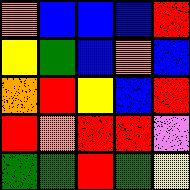[["orange", "blue", "blue", "blue", "red"], ["yellow", "green", "blue", "orange", "blue"], ["orange", "red", "yellow", "blue", "red"], ["red", "orange", "red", "red", "violet"], ["green", "green", "red", "green", "yellow"]]